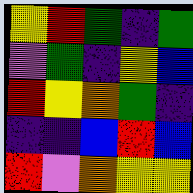[["yellow", "red", "green", "indigo", "green"], ["violet", "green", "indigo", "yellow", "blue"], ["red", "yellow", "orange", "green", "indigo"], ["indigo", "indigo", "blue", "red", "blue"], ["red", "violet", "orange", "yellow", "yellow"]]